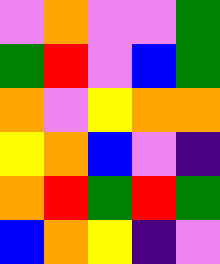[["violet", "orange", "violet", "violet", "green"], ["green", "red", "violet", "blue", "green"], ["orange", "violet", "yellow", "orange", "orange"], ["yellow", "orange", "blue", "violet", "indigo"], ["orange", "red", "green", "red", "green"], ["blue", "orange", "yellow", "indigo", "violet"]]